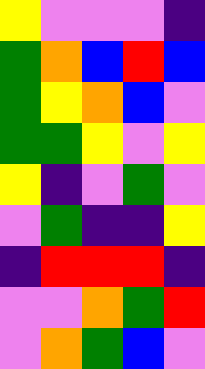[["yellow", "violet", "violet", "violet", "indigo"], ["green", "orange", "blue", "red", "blue"], ["green", "yellow", "orange", "blue", "violet"], ["green", "green", "yellow", "violet", "yellow"], ["yellow", "indigo", "violet", "green", "violet"], ["violet", "green", "indigo", "indigo", "yellow"], ["indigo", "red", "red", "red", "indigo"], ["violet", "violet", "orange", "green", "red"], ["violet", "orange", "green", "blue", "violet"]]